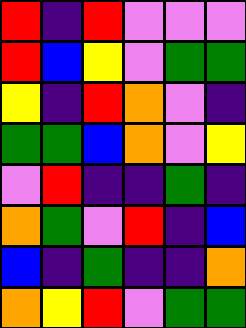[["red", "indigo", "red", "violet", "violet", "violet"], ["red", "blue", "yellow", "violet", "green", "green"], ["yellow", "indigo", "red", "orange", "violet", "indigo"], ["green", "green", "blue", "orange", "violet", "yellow"], ["violet", "red", "indigo", "indigo", "green", "indigo"], ["orange", "green", "violet", "red", "indigo", "blue"], ["blue", "indigo", "green", "indigo", "indigo", "orange"], ["orange", "yellow", "red", "violet", "green", "green"]]